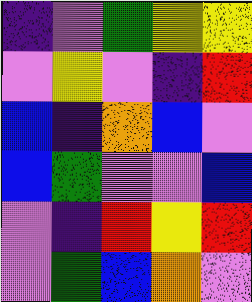[["indigo", "violet", "green", "yellow", "yellow"], ["violet", "yellow", "violet", "indigo", "red"], ["blue", "indigo", "orange", "blue", "violet"], ["blue", "green", "violet", "violet", "blue"], ["violet", "indigo", "red", "yellow", "red"], ["violet", "green", "blue", "orange", "violet"]]